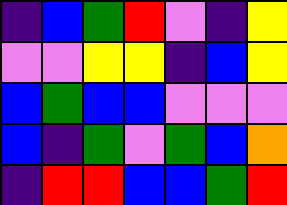[["indigo", "blue", "green", "red", "violet", "indigo", "yellow"], ["violet", "violet", "yellow", "yellow", "indigo", "blue", "yellow"], ["blue", "green", "blue", "blue", "violet", "violet", "violet"], ["blue", "indigo", "green", "violet", "green", "blue", "orange"], ["indigo", "red", "red", "blue", "blue", "green", "red"]]